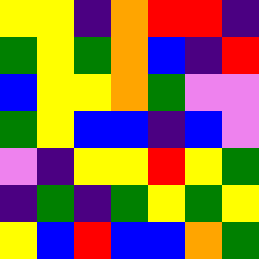[["yellow", "yellow", "indigo", "orange", "red", "red", "indigo"], ["green", "yellow", "green", "orange", "blue", "indigo", "red"], ["blue", "yellow", "yellow", "orange", "green", "violet", "violet"], ["green", "yellow", "blue", "blue", "indigo", "blue", "violet"], ["violet", "indigo", "yellow", "yellow", "red", "yellow", "green"], ["indigo", "green", "indigo", "green", "yellow", "green", "yellow"], ["yellow", "blue", "red", "blue", "blue", "orange", "green"]]